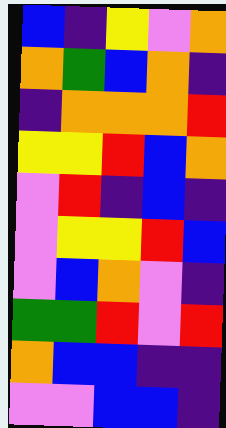[["blue", "indigo", "yellow", "violet", "orange"], ["orange", "green", "blue", "orange", "indigo"], ["indigo", "orange", "orange", "orange", "red"], ["yellow", "yellow", "red", "blue", "orange"], ["violet", "red", "indigo", "blue", "indigo"], ["violet", "yellow", "yellow", "red", "blue"], ["violet", "blue", "orange", "violet", "indigo"], ["green", "green", "red", "violet", "red"], ["orange", "blue", "blue", "indigo", "indigo"], ["violet", "violet", "blue", "blue", "indigo"]]